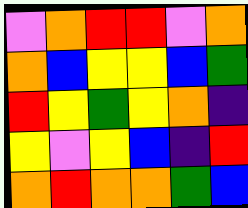[["violet", "orange", "red", "red", "violet", "orange"], ["orange", "blue", "yellow", "yellow", "blue", "green"], ["red", "yellow", "green", "yellow", "orange", "indigo"], ["yellow", "violet", "yellow", "blue", "indigo", "red"], ["orange", "red", "orange", "orange", "green", "blue"]]